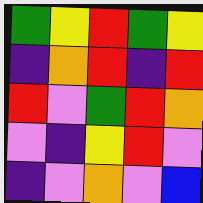[["green", "yellow", "red", "green", "yellow"], ["indigo", "orange", "red", "indigo", "red"], ["red", "violet", "green", "red", "orange"], ["violet", "indigo", "yellow", "red", "violet"], ["indigo", "violet", "orange", "violet", "blue"]]